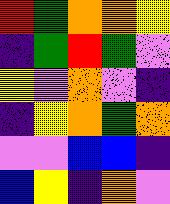[["red", "green", "orange", "orange", "yellow"], ["indigo", "green", "red", "green", "violet"], ["yellow", "violet", "orange", "violet", "indigo"], ["indigo", "yellow", "orange", "green", "orange"], ["violet", "violet", "blue", "blue", "indigo"], ["blue", "yellow", "indigo", "orange", "violet"]]